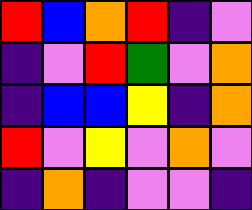[["red", "blue", "orange", "red", "indigo", "violet"], ["indigo", "violet", "red", "green", "violet", "orange"], ["indigo", "blue", "blue", "yellow", "indigo", "orange"], ["red", "violet", "yellow", "violet", "orange", "violet"], ["indigo", "orange", "indigo", "violet", "violet", "indigo"]]